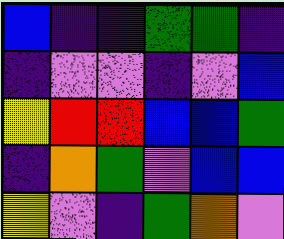[["blue", "indigo", "indigo", "green", "green", "indigo"], ["indigo", "violet", "violet", "indigo", "violet", "blue"], ["yellow", "red", "red", "blue", "blue", "green"], ["indigo", "orange", "green", "violet", "blue", "blue"], ["yellow", "violet", "indigo", "green", "orange", "violet"]]